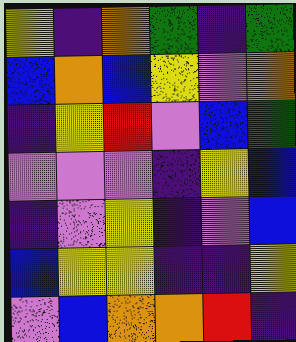[["yellow", "indigo", "orange", "green", "indigo", "green"], ["blue", "orange", "blue", "yellow", "violet", "orange"], ["indigo", "yellow", "red", "violet", "blue", "green"], ["violet", "violet", "violet", "indigo", "yellow", "blue"], ["indigo", "violet", "yellow", "indigo", "violet", "blue"], ["blue", "yellow", "yellow", "indigo", "indigo", "yellow"], ["violet", "blue", "orange", "orange", "red", "indigo"]]